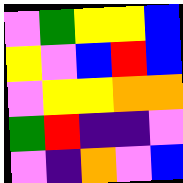[["violet", "green", "yellow", "yellow", "blue"], ["yellow", "violet", "blue", "red", "blue"], ["violet", "yellow", "yellow", "orange", "orange"], ["green", "red", "indigo", "indigo", "violet"], ["violet", "indigo", "orange", "violet", "blue"]]